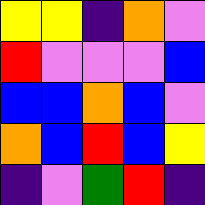[["yellow", "yellow", "indigo", "orange", "violet"], ["red", "violet", "violet", "violet", "blue"], ["blue", "blue", "orange", "blue", "violet"], ["orange", "blue", "red", "blue", "yellow"], ["indigo", "violet", "green", "red", "indigo"]]